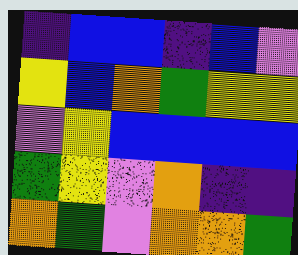[["indigo", "blue", "blue", "indigo", "blue", "violet"], ["yellow", "blue", "orange", "green", "yellow", "yellow"], ["violet", "yellow", "blue", "blue", "blue", "blue"], ["green", "yellow", "violet", "orange", "indigo", "indigo"], ["orange", "green", "violet", "orange", "orange", "green"]]